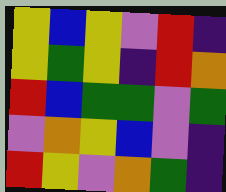[["yellow", "blue", "yellow", "violet", "red", "indigo"], ["yellow", "green", "yellow", "indigo", "red", "orange"], ["red", "blue", "green", "green", "violet", "green"], ["violet", "orange", "yellow", "blue", "violet", "indigo"], ["red", "yellow", "violet", "orange", "green", "indigo"]]